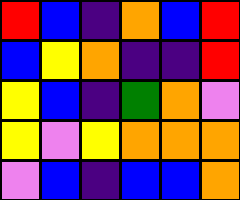[["red", "blue", "indigo", "orange", "blue", "red"], ["blue", "yellow", "orange", "indigo", "indigo", "red"], ["yellow", "blue", "indigo", "green", "orange", "violet"], ["yellow", "violet", "yellow", "orange", "orange", "orange"], ["violet", "blue", "indigo", "blue", "blue", "orange"]]